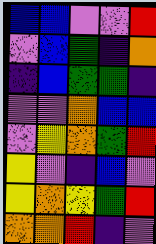[["blue", "blue", "violet", "violet", "red"], ["violet", "blue", "green", "indigo", "orange"], ["indigo", "blue", "green", "green", "indigo"], ["violet", "violet", "orange", "blue", "blue"], ["violet", "yellow", "orange", "green", "red"], ["yellow", "violet", "indigo", "blue", "violet"], ["yellow", "orange", "yellow", "green", "red"], ["orange", "orange", "red", "indigo", "violet"]]